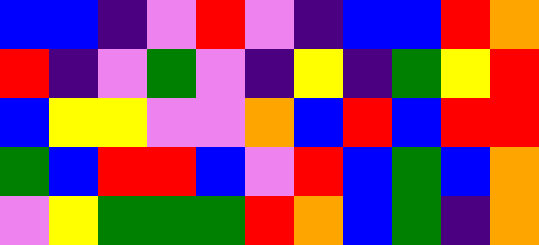[["blue", "blue", "indigo", "violet", "red", "violet", "indigo", "blue", "blue", "red", "orange"], ["red", "indigo", "violet", "green", "violet", "indigo", "yellow", "indigo", "green", "yellow", "red"], ["blue", "yellow", "yellow", "violet", "violet", "orange", "blue", "red", "blue", "red", "red"], ["green", "blue", "red", "red", "blue", "violet", "red", "blue", "green", "blue", "orange"], ["violet", "yellow", "green", "green", "green", "red", "orange", "blue", "green", "indigo", "orange"]]